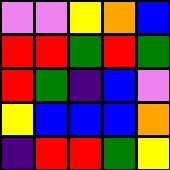[["violet", "violet", "yellow", "orange", "blue"], ["red", "red", "green", "red", "green"], ["red", "green", "indigo", "blue", "violet"], ["yellow", "blue", "blue", "blue", "orange"], ["indigo", "red", "red", "green", "yellow"]]